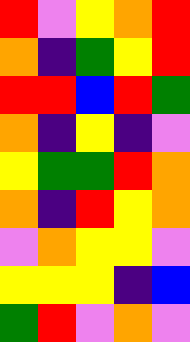[["red", "violet", "yellow", "orange", "red"], ["orange", "indigo", "green", "yellow", "red"], ["red", "red", "blue", "red", "green"], ["orange", "indigo", "yellow", "indigo", "violet"], ["yellow", "green", "green", "red", "orange"], ["orange", "indigo", "red", "yellow", "orange"], ["violet", "orange", "yellow", "yellow", "violet"], ["yellow", "yellow", "yellow", "indigo", "blue"], ["green", "red", "violet", "orange", "violet"]]